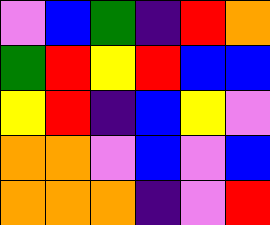[["violet", "blue", "green", "indigo", "red", "orange"], ["green", "red", "yellow", "red", "blue", "blue"], ["yellow", "red", "indigo", "blue", "yellow", "violet"], ["orange", "orange", "violet", "blue", "violet", "blue"], ["orange", "orange", "orange", "indigo", "violet", "red"]]